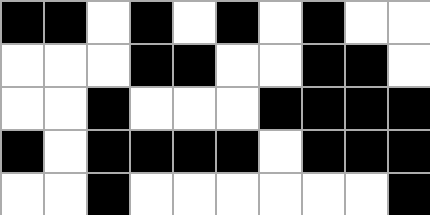[["black", "black", "white", "black", "white", "black", "white", "black", "white", "white"], ["white", "white", "white", "black", "black", "white", "white", "black", "black", "white"], ["white", "white", "black", "white", "white", "white", "black", "black", "black", "black"], ["black", "white", "black", "black", "black", "black", "white", "black", "black", "black"], ["white", "white", "black", "white", "white", "white", "white", "white", "white", "black"]]